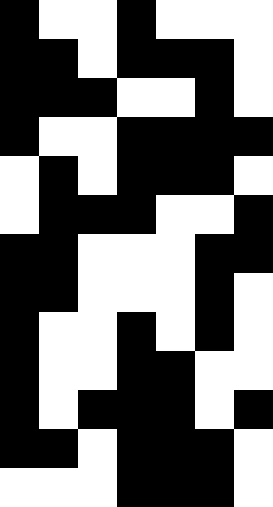[["black", "white", "white", "black", "white", "white", "white"], ["black", "black", "white", "black", "black", "black", "white"], ["black", "black", "black", "white", "white", "black", "white"], ["black", "white", "white", "black", "black", "black", "black"], ["white", "black", "white", "black", "black", "black", "white"], ["white", "black", "black", "black", "white", "white", "black"], ["black", "black", "white", "white", "white", "black", "black"], ["black", "black", "white", "white", "white", "black", "white"], ["black", "white", "white", "black", "white", "black", "white"], ["black", "white", "white", "black", "black", "white", "white"], ["black", "white", "black", "black", "black", "white", "black"], ["black", "black", "white", "black", "black", "black", "white"], ["white", "white", "white", "black", "black", "black", "white"]]